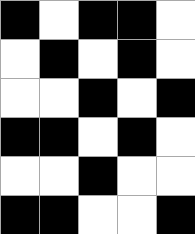[["black", "white", "black", "black", "white"], ["white", "black", "white", "black", "white"], ["white", "white", "black", "white", "black"], ["black", "black", "white", "black", "white"], ["white", "white", "black", "white", "white"], ["black", "black", "white", "white", "black"]]